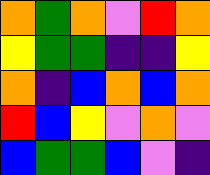[["orange", "green", "orange", "violet", "red", "orange"], ["yellow", "green", "green", "indigo", "indigo", "yellow"], ["orange", "indigo", "blue", "orange", "blue", "orange"], ["red", "blue", "yellow", "violet", "orange", "violet"], ["blue", "green", "green", "blue", "violet", "indigo"]]